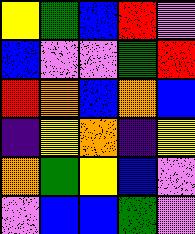[["yellow", "green", "blue", "red", "violet"], ["blue", "violet", "violet", "green", "red"], ["red", "orange", "blue", "orange", "blue"], ["indigo", "yellow", "orange", "indigo", "yellow"], ["orange", "green", "yellow", "blue", "violet"], ["violet", "blue", "blue", "green", "violet"]]